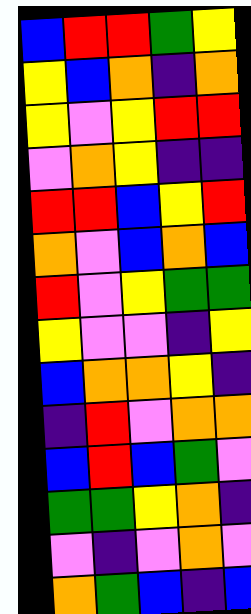[["blue", "red", "red", "green", "yellow"], ["yellow", "blue", "orange", "indigo", "orange"], ["yellow", "violet", "yellow", "red", "red"], ["violet", "orange", "yellow", "indigo", "indigo"], ["red", "red", "blue", "yellow", "red"], ["orange", "violet", "blue", "orange", "blue"], ["red", "violet", "yellow", "green", "green"], ["yellow", "violet", "violet", "indigo", "yellow"], ["blue", "orange", "orange", "yellow", "indigo"], ["indigo", "red", "violet", "orange", "orange"], ["blue", "red", "blue", "green", "violet"], ["green", "green", "yellow", "orange", "indigo"], ["violet", "indigo", "violet", "orange", "violet"], ["orange", "green", "blue", "indigo", "blue"]]